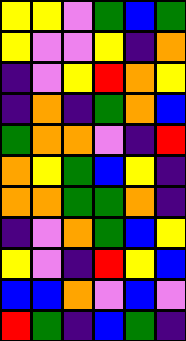[["yellow", "yellow", "violet", "green", "blue", "green"], ["yellow", "violet", "violet", "yellow", "indigo", "orange"], ["indigo", "violet", "yellow", "red", "orange", "yellow"], ["indigo", "orange", "indigo", "green", "orange", "blue"], ["green", "orange", "orange", "violet", "indigo", "red"], ["orange", "yellow", "green", "blue", "yellow", "indigo"], ["orange", "orange", "green", "green", "orange", "indigo"], ["indigo", "violet", "orange", "green", "blue", "yellow"], ["yellow", "violet", "indigo", "red", "yellow", "blue"], ["blue", "blue", "orange", "violet", "blue", "violet"], ["red", "green", "indigo", "blue", "green", "indigo"]]